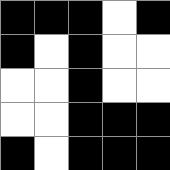[["black", "black", "black", "white", "black"], ["black", "white", "black", "white", "white"], ["white", "white", "black", "white", "white"], ["white", "white", "black", "black", "black"], ["black", "white", "black", "black", "black"]]